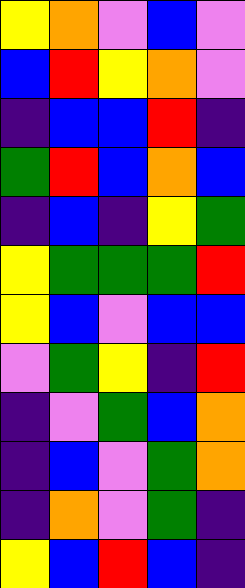[["yellow", "orange", "violet", "blue", "violet"], ["blue", "red", "yellow", "orange", "violet"], ["indigo", "blue", "blue", "red", "indigo"], ["green", "red", "blue", "orange", "blue"], ["indigo", "blue", "indigo", "yellow", "green"], ["yellow", "green", "green", "green", "red"], ["yellow", "blue", "violet", "blue", "blue"], ["violet", "green", "yellow", "indigo", "red"], ["indigo", "violet", "green", "blue", "orange"], ["indigo", "blue", "violet", "green", "orange"], ["indigo", "orange", "violet", "green", "indigo"], ["yellow", "blue", "red", "blue", "indigo"]]